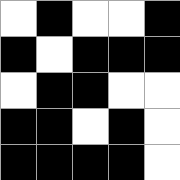[["white", "black", "white", "white", "black"], ["black", "white", "black", "black", "black"], ["white", "black", "black", "white", "white"], ["black", "black", "white", "black", "white"], ["black", "black", "black", "black", "white"]]